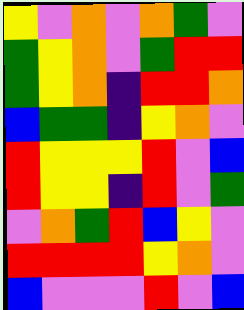[["yellow", "violet", "orange", "violet", "orange", "green", "violet"], ["green", "yellow", "orange", "violet", "green", "red", "red"], ["green", "yellow", "orange", "indigo", "red", "red", "orange"], ["blue", "green", "green", "indigo", "yellow", "orange", "violet"], ["red", "yellow", "yellow", "yellow", "red", "violet", "blue"], ["red", "yellow", "yellow", "indigo", "red", "violet", "green"], ["violet", "orange", "green", "red", "blue", "yellow", "violet"], ["red", "red", "red", "red", "yellow", "orange", "violet"], ["blue", "violet", "violet", "violet", "red", "violet", "blue"]]